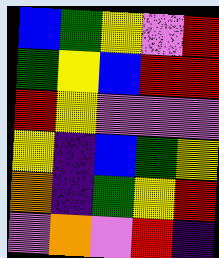[["blue", "green", "yellow", "violet", "red"], ["green", "yellow", "blue", "red", "red"], ["red", "yellow", "violet", "violet", "violet"], ["yellow", "indigo", "blue", "green", "yellow"], ["orange", "indigo", "green", "yellow", "red"], ["violet", "orange", "violet", "red", "indigo"]]